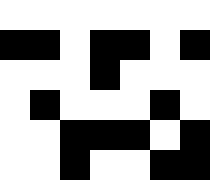[["white", "white", "white", "white", "white", "white", "white"], ["black", "black", "white", "black", "black", "white", "black"], ["white", "white", "white", "black", "white", "white", "white"], ["white", "black", "white", "white", "white", "black", "white"], ["white", "white", "black", "black", "black", "white", "black"], ["white", "white", "black", "white", "white", "black", "black"]]